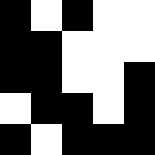[["black", "white", "black", "white", "white"], ["black", "black", "white", "white", "white"], ["black", "black", "white", "white", "black"], ["white", "black", "black", "white", "black"], ["black", "white", "black", "black", "black"]]